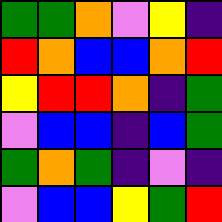[["green", "green", "orange", "violet", "yellow", "indigo"], ["red", "orange", "blue", "blue", "orange", "red"], ["yellow", "red", "red", "orange", "indigo", "green"], ["violet", "blue", "blue", "indigo", "blue", "green"], ["green", "orange", "green", "indigo", "violet", "indigo"], ["violet", "blue", "blue", "yellow", "green", "red"]]